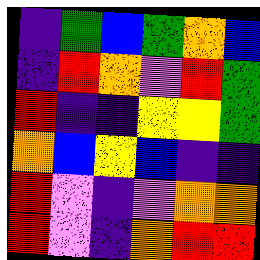[["indigo", "green", "blue", "green", "orange", "blue"], ["indigo", "red", "orange", "violet", "red", "green"], ["red", "indigo", "indigo", "yellow", "yellow", "green"], ["orange", "blue", "yellow", "blue", "indigo", "indigo"], ["red", "violet", "indigo", "violet", "orange", "orange"], ["red", "violet", "indigo", "orange", "red", "red"]]